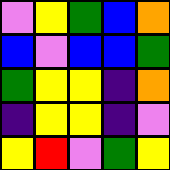[["violet", "yellow", "green", "blue", "orange"], ["blue", "violet", "blue", "blue", "green"], ["green", "yellow", "yellow", "indigo", "orange"], ["indigo", "yellow", "yellow", "indigo", "violet"], ["yellow", "red", "violet", "green", "yellow"]]